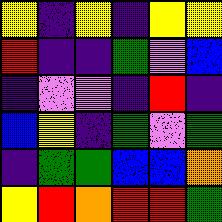[["yellow", "indigo", "yellow", "indigo", "yellow", "yellow"], ["red", "indigo", "indigo", "green", "violet", "blue"], ["indigo", "violet", "violet", "indigo", "red", "indigo"], ["blue", "yellow", "indigo", "green", "violet", "green"], ["indigo", "green", "green", "blue", "blue", "orange"], ["yellow", "red", "orange", "red", "red", "green"]]